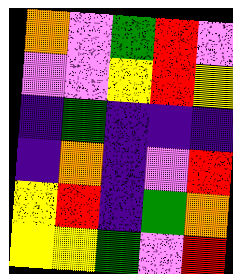[["orange", "violet", "green", "red", "violet"], ["violet", "violet", "yellow", "red", "yellow"], ["indigo", "green", "indigo", "indigo", "indigo"], ["indigo", "orange", "indigo", "violet", "red"], ["yellow", "red", "indigo", "green", "orange"], ["yellow", "yellow", "green", "violet", "red"]]